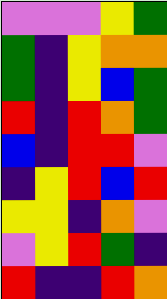[["violet", "violet", "violet", "yellow", "green"], ["green", "indigo", "yellow", "orange", "orange"], ["green", "indigo", "yellow", "blue", "green"], ["red", "indigo", "red", "orange", "green"], ["blue", "indigo", "red", "red", "violet"], ["indigo", "yellow", "red", "blue", "red"], ["yellow", "yellow", "indigo", "orange", "violet"], ["violet", "yellow", "red", "green", "indigo"], ["red", "indigo", "indigo", "red", "orange"]]